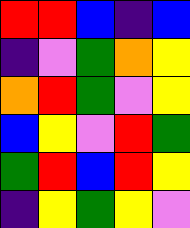[["red", "red", "blue", "indigo", "blue"], ["indigo", "violet", "green", "orange", "yellow"], ["orange", "red", "green", "violet", "yellow"], ["blue", "yellow", "violet", "red", "green"], ["green", "red", "blue", "red", "yellow"], ["indigo", "yellow", "green", "yellow", "violet"]]